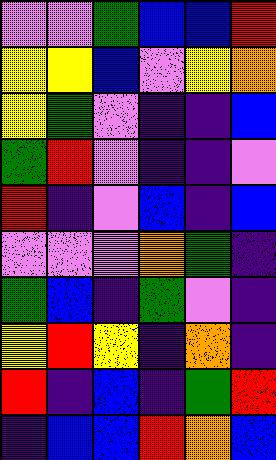[["violet", "violet", "green", "blue", "blue", "red"], ["yellow", "yellow", "blue", "violet", "yellow", "orange"], ["yellow", "green", "violet", "indigo", "indigo", "blue"], ["green", "red", "violet", "indigo", "indigo", "violet"], ["red", "indigo", "violet", "blue", "indigo", "blue"], ["violet", "violet", "violet", "orange", "green", "indigo"], ["green", "blue", "indigo", "green", "violet", "indigo"], ["yellow", "red", "yellow", "indigo", "orange", "indigo"], ["red", "indigo", "blue", "indigo", "green", "red"], ["indigo", "blue", "blue", "red", "orange", "blue"]]